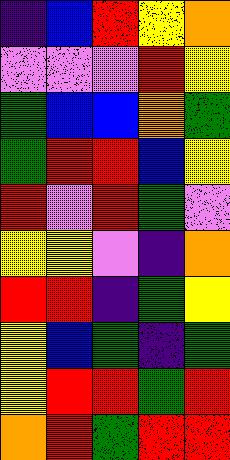[["indigo", "blue", "red", "yellow", "orange"], ["violet", "violet", "violet", "red", "yellow"], ["green", "blue", "blue", "orange", "green"], ["green", "red", "red", "blue", "yellow"], ["red", "violet", "red", "green", "violet"], ["yellow", "yellow", "violet", "indigo", "orange"], ["red", "red", "indigo", "green", "yellow"], ["yellow", "blue", "green", "indigo", "green"], ["yellow", "red", "red", "green", "red"], ["orange", "red", "green", "red", "red"]]